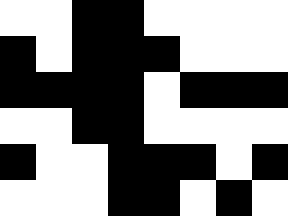[["white", "white", "black", "black", "white", "white", "white", "white"], ["black", "white", "black", "black", "black", "white", "white", "white"], ["black", "black", "black", "black", "white", "black", "black", "black"], ["white", "white", "black", "black", "white", "white", "white", "white"], ["black", "white", "white", "black", "black", "black", "white", "black"], ["white", "white", "white", "black", "black", "white", "black", "white"]]